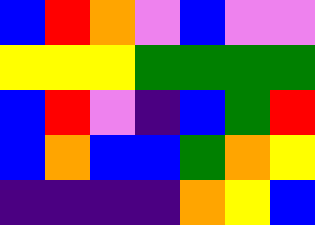[["blue", "red", "orange", "violet", "blue", "violet", "violet"], ["yellow", "yellow", "yellow", "green", "green", "green", "green"], ["blue", "red", "violet", "indigo", "blue", "green", "red"], ["blue", "orange", "blue", "blue", "green", "orange", "yellow"], ["indigo", "indigo", "indigo", "indigo", "orange", "yellow", "blue"]]